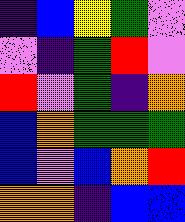[["indigo", "blue", "yellow", "green", "violet"], ["violet", "indigo", "green", "red", "violet"], ["red", "violet", "green", "indigo", "orange"], ["blue", "orange", "green", "green", "green"], ["blue", "violet", "blue", "orange", "red"], ["orange", "orange", "indigo", "blue", "blue"]]